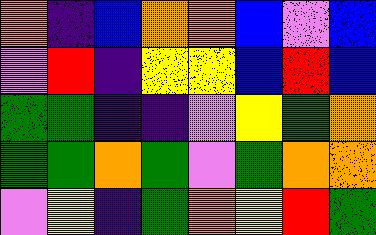[["orange", "indigo", "blue", "orange", "orange", "blue", "violet", "blue"], ["violet", "red", "indigo", "yellow", "yellow", "blue", "red", "blue"], ["green", "green", "indigo", "indigo", "violet", "yellow", "green", "orange"], ["green", "green", "orange", "green", "violet", "green", "orange", "orange"], ["violet", "yellow", "indigo", "green", "orange", "yellow", "red", "green"]]